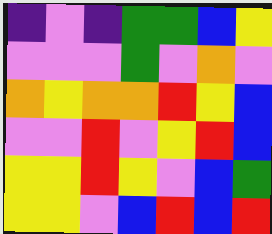[["indigo", "violet", "indigo", "green", "green", "blue", "yellow"], ["violet", "violet", "violet", "green", "violet", "orange", "violet"], ["orange", "yellow", "orange", "orange", "red", "yellow", "blue"], ["violet", "violet", "red", "violet", "yellow", "red", "blue"], ["yellow", "yellow", "red", "yellow", "violet", "blue", "green"], ["yellow", "yellow", "violet", "blue", "red", "blue", "red"]]